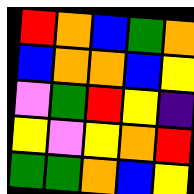[["red", "orange", "blue", "green", "orange"], ["blue", "orange", "orange", "blue", "yellow"], ["violet", "green", "red", "yellow", "indigo"], ["yellow", "violet", "yellow", "orange", "red"], ["green", "green", "orange", "blue", "yellow"]]